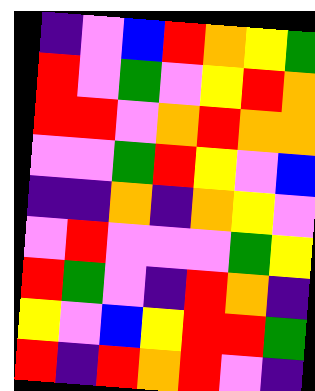[["indigo", "violet", "blue", "red", "orange", "yellow", "green"], ["red", "violet", "green", "violet", "yellow", "red", "orange"], ["red", "red", "violet", "orange", "red", "orange", "orange"], ["violet", "violet", "green", "red", "yellow", "violet", "blue"], ["indigo", "indigo", "orange", "indigo", "orange", "yellow", "violet"], ["violet", "red", "violet", "violet", "violet", "green", "yellow"], ["red", "green", "violet", "indigo", "red", "orange", "indigo"], ["yellow", "violet", "blue", "yellow", "red", "red", "green"], ["red", "indigo", "red", "orange", "red", "violet", "indigo"]]